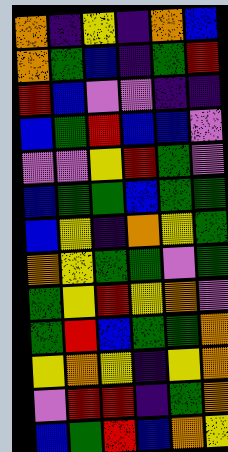[["orange", "indigo", "yellow", "indigo", "orange", "blue"], ["orange", "green", "blue", "indigo", "green", "red"], ["red", "blue", "violet", "violet", "indigo", "indigo"], ["blue", "green", "red", "blue", "blue", "violet"], ["violet", "violet", "yellow", "red", "green", "violet"], ["blue", "green", "green", "blue", "green", "green"], ["blue", "yellow", "indigo", "orange", "yellow", "green"], ["orange", "yellow", "green", "green", "violet", "green"], ["green", "yellow", "red", "yellow", "orange", "violet"], ["green", "red", "blue", "green", "green", "orange"], ["yellow", "orange", "yellow", "indigo", "yellow", "orange"], ["violet", "red", "red", "indigo", "green", "orange"], ["blue", "green", "red", "blue", "orange", "yellow"]]